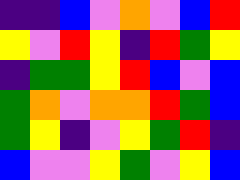[["indigo", "indigo", "blue", "violet", "orange", "violet", "blue", "red"], ["yellow", "violet", "red", "yellow", "indigo", "red", "green", "yellow"], ["indigo", "green", "green", "yellow", "red", "blue", "violet", "blue"], ["green", "orange", "violet", "orange", "orange", "red", "green", "blue"], ["green", "yellow", "indigo", "violet", "yellow", "green", "red", "indigo"], ["blue", "violet", "violet", "yellow", "green", "violet", "yellow", "blue"]]